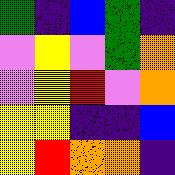[["green", "indigo", "blue", "green", "indigo"], ["violet", "yellow", "violet", "green", "orange"], ["violet", "yellow", "red", "violet", "orange"], ["yellow", "yellow", "indigo", "indigo", "blue"], ["yellow", "red", "orange", "orange", "indigo"]]